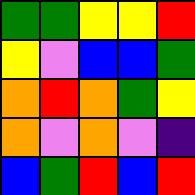[["green", "green", "yellow", "yellow", "red"], ["yellow", "violet", "blue", "blue", "green"], ["orange", "red", "orange", "green", "yellow"], ["orange", "violet", "orange", "violet", "indigo"], ["blue", "green", "red", "blue", "red"]]